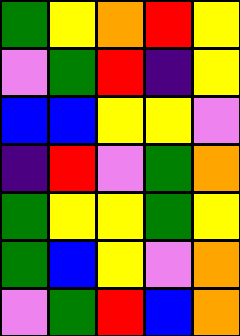[["green", "yellow", "orange", "red", "yellow"], ["violet", "green", "red", "indigo", "yellow"], ["blue", "blue", "yellow", "yellow", "violet"], ["indigo", "red", "violet", "green", "orange"], ["green", "yellow", "yellow", "green", "yellow"], ["green", "blue", "yellow", "violet", "orange"], ["violet", "green", "red", "blue", "orange"]]